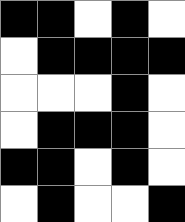[["black", "black", "white", "black", "white"], ["white", "black", "black", "black", "black"], ["white", "white", "white", "black", "white"], ["white", "black", "black", "black", "white"], ["black", "black", "white", "black", "white"], ["white", "black", "white", "white", "black"]]